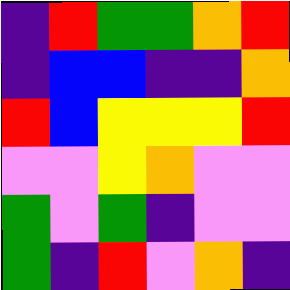[["indigo", "red", "green", "green", "orange", "red"], ["indigo", "blue", "blue", "indigo", "indigo", "orange"], ["red", "blue", "yellow", "yellow", "yellow", "red"], ["violet", "violet", "yellow", "orange", "violet", "violet"], ["green", "violet", "green", "indigo", "violet", "violet"], ["green", "indigo", "red", "violet", "orange", "indigo"]]